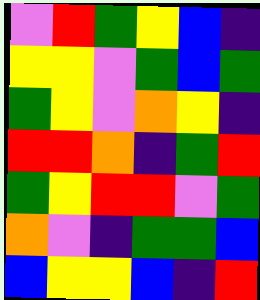[["violet", "red", "green", "yellow", "blue", "indigo"], ["yellow", "yellow", "violet", "green", "blue", "green"], ["green", "yellow", "violet", "orange", "yellow", "indigo"], ["red", "red", "orange", "indigo", "green", "red"], ["green", "yellow", "red", "red", "violet", "green"], ["orange", "violet", "indigo", "green", "green", "blue"], ["blue", "yellow", "yellow", "blue", "indigo", "red"]]